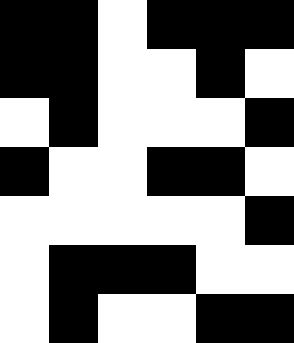[["black", "black", "white", "black", "black", "black"], ["black", "black", "white", "white", "black", "white"], ["white", "black", "white", "white", "white", "black"], ["black", "white", "white", "black", "black", "white"], ["white", "white", "white", "white", "white", "black"], ["white", "black", "black", "black", "white", "white"], ["white", "black", "white", "white", "black", "black"]]